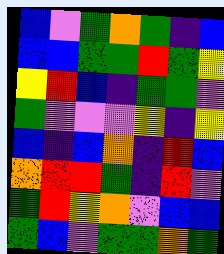[["blue", "violet", "green", "orange", "green", "indigo", "blue"], ["blue", "blue", "green", "green", "red", "green", "yellow"], ["yellow", "red", "blue", "indigo", "green", "green", "violet"], ["green", "violet", "violet", "violet", "yellow", "indigo", "yellow"], ["blue", "indigo", "blue", "orange", "indigo", "red", "blue"], ["orange", "red", "red", "green", "indigo", "red", "violet"], ["green", "red", "yellow", "orange", "violet", "blue", "blue"], ["green", "blue", "violet", "green", "green", "orange", "green"]]